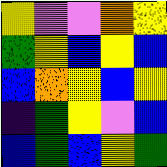[["yellow", "violet", "violet", "orange", "yellow"], ["green", "yellow", "blue", "yellow", "blue"], ["blue", "orange", "yellow", "blue", "yellow"], ["indigo", "green", "yellow", "violet", "blue"], ["blue", "green", "blue", "yellow", "green"]]